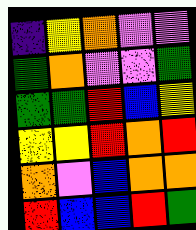[["indigo", "yellow", "orange", "violet", "violet"], ["green", "orange", "violet", "violet", "green"], ["green", "green", "red", "blue", "yellow"], ["yellow", "yellow", "red", "orange", "red"], ["orange", "violet", "blue", "orange", "orange"], ["red", "blue", "blue", "red", "green"]]